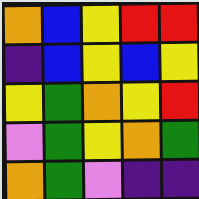[["orange", "blue", "yellow", "red", "red"], ["indigo", "blue", "yellow", "blue", "yellow"], ["yellow", "green", "orange", "yellow", "red"], ["violet", "green", "yellow", "orange", "green"], ["orange", "green", "violet", "indigo", "indigo"]]